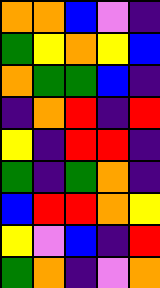[["orange", "orange", "blue", "violet", "indigo"], ["green", "yellow", "orange", "yellow", "blue"], ["orange", "green", "green", "blue", "indigo"], ["indigo", "orange", "red", "indigo", "red"], ["yellow", "indigo", "red", "red", "indigo"], ["green", "indigo", "green", "orange", "indigo"], ["blue", "red", "red", "orange", "yellow"], ["yellow", "violet", "blue", "indigo", "red"], ["green", "orange", "indigo", "violet", "orange"]]